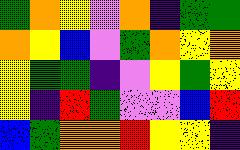[["green", "orange", "yellow", "violet", "orange", "indigo", "green", "green"], ["orange", "yellow", "blue", "violet", "green", "orange", "yellow", "orange"], ["yellow", "green", "green", "indigo", "violet", "yellow", "green", "yellow"], ["yellow", "indigo", "red", "green", "violet", "violet", "blue", "red"], ["blue", "green", "orange", "orange", "red", "yellow", "yellow", "indigo"]]